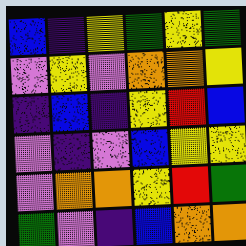[["blue", "indigo", "yellow", "green", "yellow", "green"], ["violet", "yellow", "violet", "orange", "orange", "yellow"], ["indigo", "blue", "indigo", "yellow", "red", "blue"], ["violet", "indigo", "violet", "blue", "yellow", "yellow"], ["violet", "orange", "orange", "yellow", "red", "green"], ["green", "violet", "indigo", "blue", "orange", "orange"]]